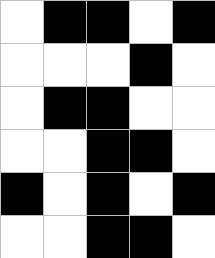[["white", "black", "black", "white", "black"], ["white", "white", "white", "black", "white"], ["white", "black", "black", "white", "white"], ["white", "white", "black", "black", "white"], ["black", "white", "black", "white", "black"], ["white", "white", "black", "black", "white"]]